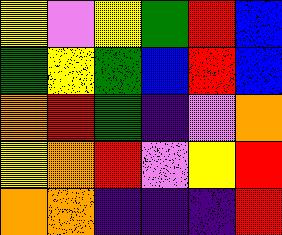[["yellow", "violet", "yellow", "green", "red", "blue"], ["green", "yellow", "green", "blue", "red", "blue"], ["orange", "red", "green", "indigo", "violet", "orange"], ["yellow", "orange", "red", "violet", "yellow", "red"], ["orange", "orange", "indigo", "indigo", "indigo", "red"]]